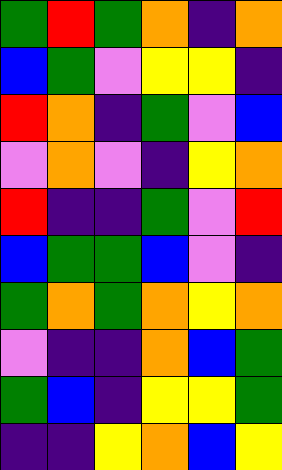[["green", "red", "green", "orange", "indigo", "orange"], ["blue", "green", "violet", "yellow", "yellow", "indigo"], ["red", "orange", "indigo", "green", "violet", "blue"], ["violet", "orange", "violet", "indigo", "yellow", "orange"], ["red", "indigo", "indigo", "green", "violet", "red"], ["blue", "green", "green", "blue", "violet", "indigo"], ["green", "orange", "green", "orange", "yellow", "orange"], ["violet", "indigo", "indigo", "orange", "blue", "green"], ["green", "blue", "indigo", "yellow", "yellow", "green"], ["indigo", "indigo", "yellow", "orange", "blue", "yellow"]]